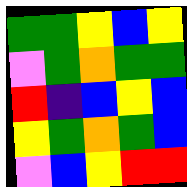[["green", "green", "yellow", "blue", "yellow"], ["violet", "green", "orange", "green", "green"], ["red", "indigo", "blue", "yellow", "blue"], ["yellow", "green", "orange", "green", "blue"], ["violet", "blue", "yellow", "red", "red"]]